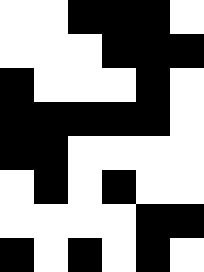[["white", "white", "black", "black", "black", "white"], ["white", "white", "white", "black", "black", "black"], ["black", "white", "white", "white", "black", "white"], ["black", "black", "black", "black", "black", "white"], ["black", "black", "white", "white", "white", "white"], ["white", "black", "white", "black", "white", "white"], ["white", "white", "white", "white", "black", "black"], ["black", "white", "black", "white", "black", "white"]]